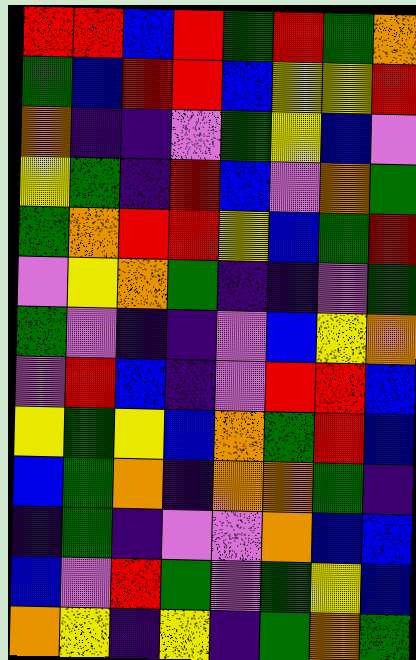[["red", "red", "blue", "red", "green", "red", "green", "orange"], ["green", "blue", "red", "red", "blue", "yellow", "yellow", "red"], ["orange", "indigo", "indigo", "violet", "green", "yellow", "blue", "violet"], ["yellow", "green", "indigo", "red", "blue", "violet", "orange", "green"], ["green", "orange", "red", "red", "yellow", "blue", "green", "red"], ["violet", "yellow", "orange", "green", "indigo", "indigo", "violet", "green"], ["green", "violet", "indigo", "indigo", "violet", "blue", "yellow", "orange"], ["violet", "red", "blue", "indigo", "violet", "red", "red", "blue"], ["yellow", "green", "yellow", "blue", "orange", "green", "red", "blue"], ["blue", "green", "orange", "indigo", "orange", "orange", "green", "indigo"], ["indigo", "green", "indigo", "violet", "violet", "orange", "blue", "blue"], ["blue", "violet", "red", "green", "violet", "green", "yellow", "blue"], ["orange", "yellow", "indigo", "yellow", "indigo", "green", "orange", "green"]]